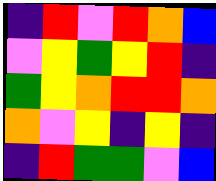[["indigo", "red", "violet", "red", "orange", "blue"], ["violet", "yellow", "green", "yellow", "red", "indigo"], ["green", "yellow", "orange", "red", "red", "orange"], ["orange", "violet", "yellow", "indigo", "yellow", "indigo"], ["indigo", "red", "green", "green", "violet", "blue"]]